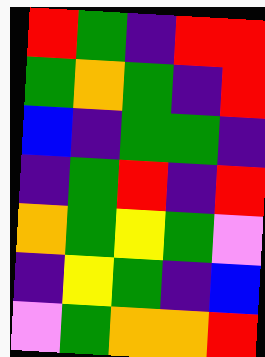[["red", "green", "indigo", "red", "red"], ["green", "orange", "green", "indigo", "red"], ["blue", "indigo", "green", "green", "indigo"], ["indigo", "green", "red", "indigo", "red"], ["orange", "green", "yellow", "green", "violet"], ["indigo", "yellow", "green", "indigo", "blue"], ["violet", "green", "orange", "orange", "red"]]